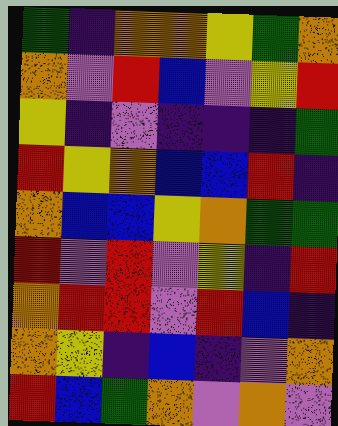[["green", "indigo", "orange", "orange", "yellow", "green", "orange"], ["orange", "violet", "red", "blue", "violet", "yellow", "red"], ["yellow", "indigo", "violet", "indigo", "indigo", "indigo", "green"], ["red", "yellow", "orange", "blue", "blue", "red", "indigo"], ["orange", "blue", "blue", "yellow", "orange", "green", "green"], ["red", "violet", "red", "violet", "yellow", "indigo", "red"], ["orange", "red", "red", "violet", "red", "blue", "indigo"], ["orange", "yellow", "indigo", "blue", "indigo", "violet", "orange"], ["red", "blue", "green", "orange", "violet", "orange", "violet"]]